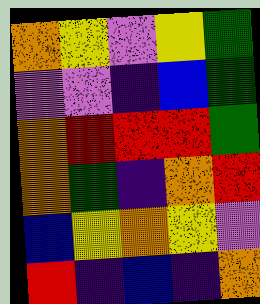[["orange", "yellow", "violet", "yellow", "green"], ["violet", "violet", "indigo", "blue", "green"], ["orange", "red", "red", "red", "green"], ["orange", "green", "indigo", "orange", "red"], ["blue", "yellow", "orange", "yellow", "violet"], ["red", "indigo", "blue", "indigo", "orange"]]